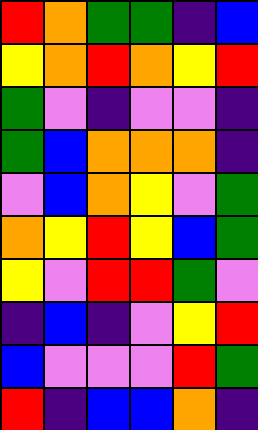[["red", "orange", "green", "green", "indigo", "blue"], ["yellow", "orange", "red", "orange", "yellow", "red"], ["green", "violet", "indigo", "violet", "violet", "indigo"], ["green", "blue", "orange", "orange", "orange", "indigo"], ["violet", "blue", "orange", "yellow", "violet", "green"], ["orange", "yellow", "red", "yellow", "blue", "green"], ["yellow", "violet", "red", "red", "green", "violet"], ["indigo", "blue", "indigo", "violet", "yellow", "red"], ["blue", "violet", "violet", "violet", "red", "green"], ["red", "indigo", "blue", "blue", "orange", "indigo"]]